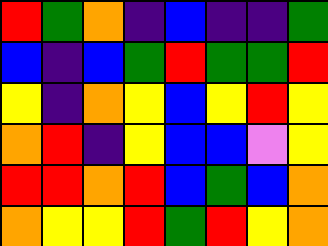[["red", "green", "orange", "indigo", "blue", "indigo", "indigo", "green"], ["blue", "indigo", "blue", "green", "red", "green", "green", "red"], ["yellow", "indigo", "orange", "yellow", "blue", "yellow", "red", "yellow"], ["orange", "red", "indigo", "yellow", "blue", "blue", "violet", "yellow"], ["red", "red", "orange", "red", "blue", "green", "blue", "orange"], ["orange", "yellow", "yellow", "red", "green", "red", "yellow", "orange"]]